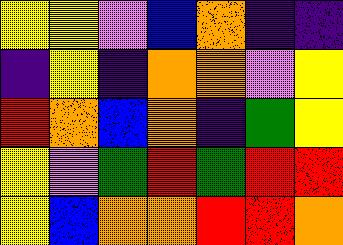[["yellow", "yellow", "violet", "blue", "orange", "indigo", "indigo"], ["indigo", "yellow", "indigo", "orange", "orange", "violet", "yellow"], ["red", "orange", "blue", "orange", "indigo", "green", "yellow"], ["yellow", "violet", "green", "red", "green", "red", "red"], ["yellow", "blue", "orange", "orange", "red", "red", "orange"]]